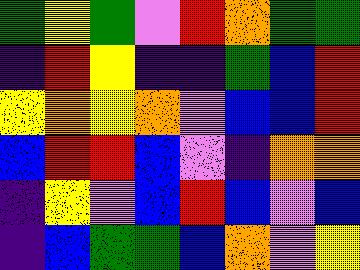[["green", "yellow", "green", "violet", "red", "orange", "green", "green"], ["indigo", "red", "yellow", "indigo", "indigo", "green", "blue", "red"], ["yellow", "orange", "yellow", "orange", "violet", "blue", "blue", "red"], ["blue", "red", "red", "blue", "violet", "indigo", "orange", "orange"], ["indigo", "yellow", "violet", "blue", "red", "blue", "violet", "blue"], ["indigo", "blue", "green", "green", "blue", "orange", "violet", "yellow"]]